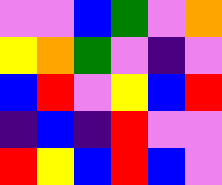[["violet", "violet", "blue", "green", "violet", "orange"], ["yellow", "orange", "green", "violet", "indigo", "violet"], ["blue", "red", "violet", "yellow", "blue", "red"], ["indigo", "blue", "indigo", "red", "violet", "violet"], ["red", "yellow", "blue", "red", "blue", "violet"]]